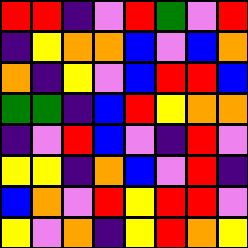[["red", "red", "indigo", "violet", "red", "green", "violet", "red"], ["indigo", "yellow", "orange", "orange", "blue", "violet", "blue", "orange"], ["orange", "indigo", "yellow", "violet", "blue", "red", "red", "blue"], ["green", "green", "indigo", "blue", "red", "yellow", "orange", "orange"], ["indigo", "violet", "red", "blue", "violet", "indigo", "red", "violet"], ["yellow", "yellow", "indigo", "orange", "blue", "violet", "red", "indigo"], ["blue", "orange", "violet", "red", "yellow", "red", "red", "violet"], ["yellow", "violet", "orange", "indigo", "yellow", "red", "orange", "yellow"]]